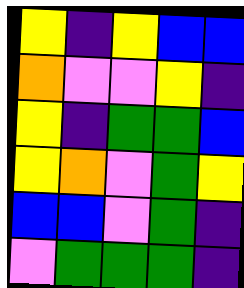[["yellow", "indigo", "yellow", "blue", "blue"], ["orange", "violet", "violet", "yellow", "indigo"], ["yellow", "indigo", "green", "green", "blue"], ["yellow", "orange", "violet", "green", "yellow"], ["blue", "blue", "violet", "green", "indigo"], ["violet", "green", "green", "green", "indigo"]]